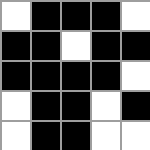[["white", "black", "black", "black", "white"], ["black", "black", "white", "black", "black"], ["black", "black", "black", "black", "white"], ["white", "black", "black", "white", "black"], ["white", "black", "black", "white", "white"]]